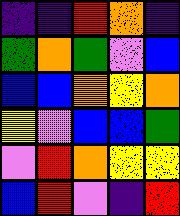[["indigo", "indigo", "red", "orange", "indigo"], ["green", "orange", "green", "violet", "blue"], ["blue", "blue", "orange", "yellow", "orange"], ["yellow", "violet", "blue", "blue", "green"], ["violet", "red", "orange", "yellow", "yellow"], ["blue", "red", "violet", "indigo", "red"]]